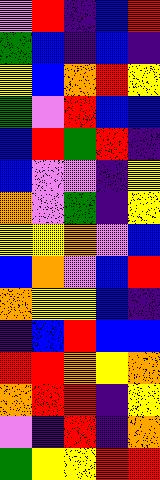[["violet", "red", "indigo", "blue", "red"], ["green", "blue", "indigo", "blue", "indigo"], ["yellow", "blue", "orange", "red", "yellow"], ["green", "violet", "red", "blue", "blue"], ["blue", "red", "green", "red", "indigo"], ["blue", "violet", "violet", "indigo", "yellow"], ["orange", "violet", "green", "indigo", "yellow"], ["yellow", "yellow", "orange", "violet", "blue"], ["blue", "orange", "violet", "blue", "red"], ["orange", "yellow", "yellow", "blue", "indigo"], ["indigo", "blue", "red", "blue", "blue"], ["red", "red", "orange", "yellow", "orange"], ["orange", "red", "red", "indigo", "yellow"], ["violet", "indigo", "red", "indigo", "orange"], ["green", "yellow", "yellow", "red", "red"]]